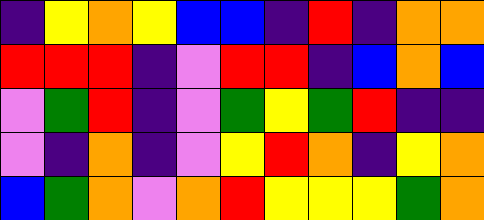[["indigo", "yellow", "orange", "yellow", "blue", "blue", "indigo", "red", "indigo", "orange", "orange"], ["red", "red", "red", "indigo", "violet", "red", "red", "indigo", "blue", "orange", "blue"], ["violet", "green", "red", "indigo", "violet", "green", "yellow", "green", "red", "indigo", "indigo"], ["violet", "indigo", "orange", "indigo", "violet", "yellow", "red", "orange", "indigo", "yellow", "orange"], ["blue", "green", "orange", "violet", "orange", "red", "yellow", "yellow", "yellow", "green", "orange"]]